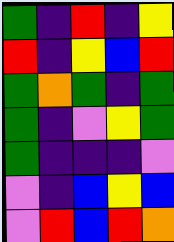[["green", "indigo", "red", "indigo", "yellow"], ["red", "indigo", "yellow", "blue", "red"], ["green", "orange", "green", "indigo", "green"], ["green", "indigo", "violet", "yellow", "green"], ["green", "indigo", "indigo", "indigo", "violet"], ["violet", "indigo", "blue", "yellow", "blue"], ["violet", "red", "blue", "red", "orange"]]